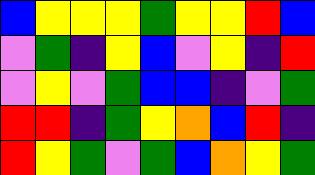[["blue", "yellow", "yellow", "yellow", "green", "yellow", "yellow", "red", "blue"], ["violet", "green", "indigo", "yellow", "blue", "violet", "yellow", "indigo", "red"], ["violet", "yellow", "violet", "green", "blue", "blue", "indigo", "violet", "green"], ["red", "red", "indigo", "green", "yellow", "orange", "blue", "red", "indigo"], ["red", "yellow", "green", "violet", "green", "blue", "orange", "yellow", "green"]]